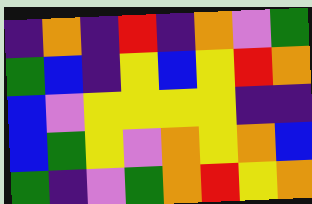[["indigo", "orange", "indigo", "red", "indigo", "orange", "violet", "green"], ["green", "blue", "indigo", "yellow", "blue", "yellow", "red", "orange"], ["blue", "violet", "yellow", "yellow", "yellow", "yellow", "indigo", "indigo"], ["blue", "green", "yellow", "violet", "orange", "yellow", "orange", "blue"], ["green", "indigo", "violet", "green", "orange", "red", "yellow", "orange"]]